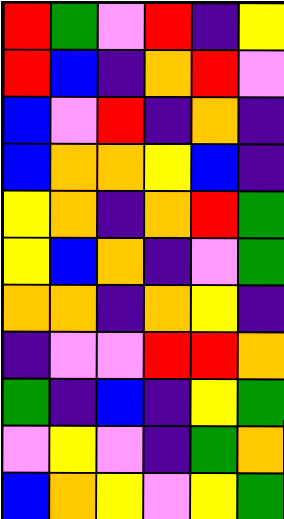[["red", "green", "violet", "red", "indigo", "yellow"], ["red", "blue", "indigo", "orange", "red", "violet"], ["blue", "violet", "red", "indigo", "orange", "indigo"], ["blue", "orange", "orange", "yellow", "blue", "indigo"], ["yellow", "orange", "indigo", "orange", "red", "green"], ["yellow", "blue", "orange", "indigo", "violet", "green"], ["orange", "orange", "indigo", "orange", "yellow", "indigo"], ["indigo", "violet", "violet", "red", "red", "orange"], ["green", "indigo", "blue", "indigo", "yellow", "green"], ["violet", "yellow", "violet", "indigo", "green", "orange"], ["blue", "orange", "yellow", "violet", "yellow", "green"]]